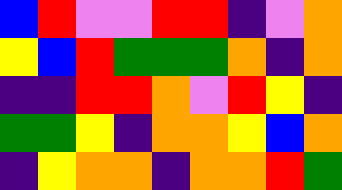[["blue", "red", "violet", "violet", "red", "red", "indigo", "violet", "orange"], ["yellow", "blue", "red", "green", "green", "green", "orange", "indigo", "orange"], ["indigo", "indigo", "red", "red", "orange", "violet", "red", "yellow", "indigo"], ["green", "green", "yellow", "indigo", "orange", "orange", "yellow", "blue", "orange"], ["indigo", "yellow", "orange", "orange", "indigo", "orange", "orange", "red", "green"]]